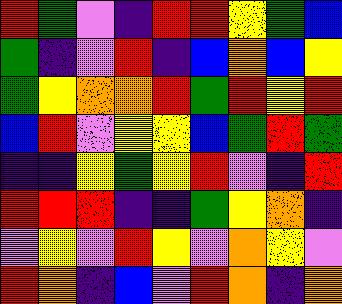[["red", "green", "violet", "indigo", "red", "red", "yellow", "green", "blue"], ["green", "indigo", "violet", "red", "indigo", "blue", "orange", "blue", "yellow"], ["green", "yellow", "orange", "orange", "red", "green", "red", "yellow", "red"], ["blue", "red", "violet", "yellow", "yellow", "blue", "green", "red", "green"], ["indigo", "indigo", "yellow", "green", "yellow", "red", "violet", "indigo", "red"], ["red", "red", "red", "indigo", "indigo", "green", "yellow", "orange", "indigo"], ["violet", "yellow", "violet", "red", "yellow", "violet", "orange", "yellow", "violet"], ["red", "orange", "indigo", "blue", "violet", "red", "orange", "indigo", "orange"]]